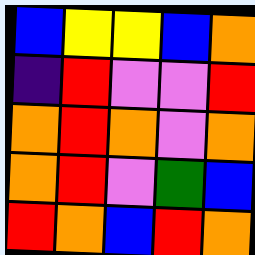[["blue", "yellow", "yellow", "blue", "orange"], ["indigo", "red", "violet", "violet", "red"], ["orange", "red", "orange", "violet", "orange"], ["orange", "red", "violet", "green", "blue"], ["red", "orange", "blue", "red", "orange"]]